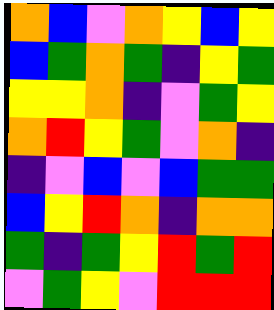[["orange", "blue", "violet", "orange", "yellow", "blue", "yellow"], ["blue", "green", "orange", "green", "indigo", "yellow", "green"], ["yellow", "yellow", "orange", "indigo", "violet", "green", "yellow"], ["orange", "red", "yellow", "green", "violet", "orange", "indigo"], ["indigo", "violet", "blue", "violet", "blue", "green", "green"], ["blue", "yellow", "red", "orange", "indigo", "orange", "orange"], ["green", "indigo", "green", "yellow", "red", "green", "red"], ["violet", "green", "yellow", "violet", "red", "red", "red"]]